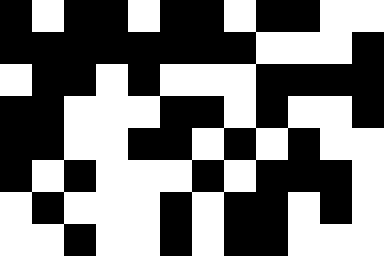[["black", "white", "black", "black", "white", "black", "black", "white", "black", "black", "white", "white"], ["black", "black", "black", "black", "black", "black", "black", "black", "white", "white", "white", "black"], ["white", "black", "black", "white", "black", "white", "white", "white", "black", "black", "black", "black"], ["black", "black", "white", "white", "white", "black", "black", "white", "black", "white", "white", "black"], ["black", "black", "white", "white", "black", "black", "white", "black", "white", "black", "white", "white"], ["black", "white", "black", "white", "white", "white", "black", "white", "black", "black", "black", "white"], ["white", "black", "white", "white", "white", "black", "white", "black", "black", "white", "black", "white"], ["white", "white", "black", "white", "white", "black", "white", "black", "black", "white", "white", "white"]]